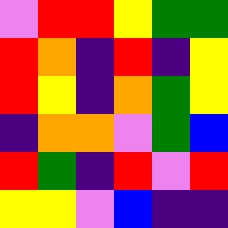[["violet", "red", "red", "yellow", "green", "green"], ["red", "orange", "indigo", "red", "indigo", "yellow"], ["red", "yellow", "indigo", "orange", "green", "yellow"], ["indigo", "orange", "orange", "violet", "green", "blue"], ["red", "green", "indigo", "red", "violet", "red"], ["yellow", "yellow", "violet", "blue", "indigo", "indigo"]]